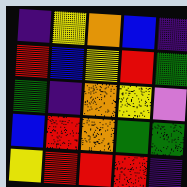[["indigo", "yellow", "orange", "blue", "indigo"], ["red", "blue", "yellow", "red", "green"], ["green", "indigo", "orange", "yellow", "violet"], ["blue", "red", "orange", "green", "green"], ["yellow", "red", "red", "red", "indigo"]]